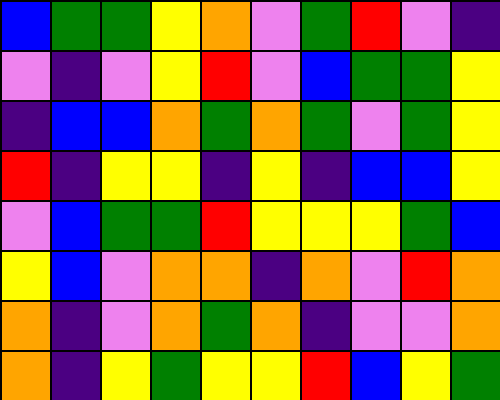[["blue", "green", "green", "yellow", "orange", "violet", "green", "red", "violet", "indigo"], ["violet", "indigo", "violet", "yellow", "red", "violet", "blue", "green", "green", "yellow"], ["indigo", "blue", "blue", "orange", "green", "orange", "green", "violet", "green", "yellow"], ["red", "indigo", "yellow", "yellow", "indigo", "yellow", "indigo", "blue", "blue", "yellow"], ["violet", "blue", "green", "green", "red", "yellow", "yellow", "yellow", "green", "blue"], ["yellow", "blue", "violet", "orange", "orange", "indigo", "orange", "violet", "red", "orange"], ["orange", "indigo", "violet", "orange", "green", "orange", "indigo", "violet", "violet", "orange"], ["orange", "indigo", "yellow", "green", "yellow", "yellow", "red", "blue", "yellow", "green"]]